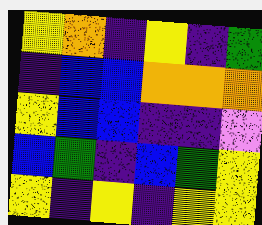[["yellow", "orange", "indigo", "yellow", "indigo", "green"], ["indigo", "blue", "blue", "orange", "orange", "orange"], ["yellow", "blue", "blue", "indigo", "indigo", "violet"], ["blue", "green", "indigo", "blue", "green", "yellow"], ["yellow", "indigo", "yellow", "indigo", "yellow", "yellow"]]